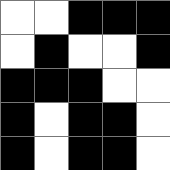[["white", "white", "black", "black", "black"], ["white", "black", "white", "white", "black"], ["black", "black", "black", "white", "white"], ["black", "white", "black", "black", "white"], ["black", "white", "black", "black", "white"]]